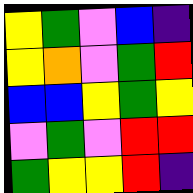[["yellow", "green", "violet", "blue", "indigo"], ["yellow", "orange", "violet", "green", "red"], ["blue", "blue", "yellow", "green", "yellow"], ["violet", "green", "violet", "red", "red"], ["green", "yellow", "yellow", "red", "indigo"]]